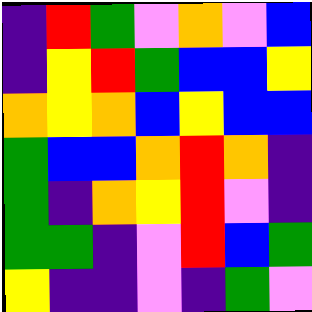[["indigo", "red", "green", "violet", "orange", "violet", "blue"], ["indigo", "yellow", "red", "green", "blue", "blue", "yellow"], ["orange", "yellow", "orange", "blue", "yellow", "blue", "blue"], ["green", "blue", "blue", "orange", "red", "orange", "indigo"], ["green", "indigo", "orange", "yellow", "red", "violet", "indigo"], ["green", "green", "indigo", "violet", "red", "blue", "green"], ["yellow", "indigo", "indigo", "violet", "indigo", "green", "violet"]]